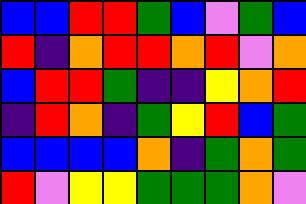[["blue", "blue", "red", "red", "green", "blue", "violet", "green", "blue"], ["red", "indigo", "orange", "red", "red", "orange", "red", "violet", "orange"], ["blue", "red", "red", "green", "indigo", "indigo", "yellow", "orange", "red"], ["indigo", "red", "orange", "indigo", "green", "yellow", "red", "blue", "green"], ["blue", "blue", "blue", "blue", "orange", "indigo", "green", "orange", "green"], ["red", "violet", "yellow", "yellow", "green", "green", "green", "orange", "violet"]]